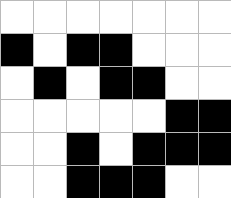[["white", "white", "white", "white", "white", "white", "white"], ["black", "white", "black", "black", "white", "white", "white"], ["white", "black", "white", "black", "black", "white", "white"], ["white", "white", "white", "white", "white", "black", "black"], ["white", "white", "black", "white", "black", "black", "black"], ["white", "white", "black", "black", "black", "white", "white"]]